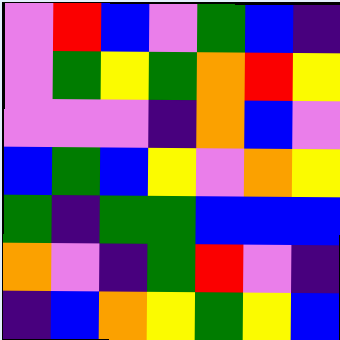[["violet", "red", "blue", "violet", "green", "blue", "indigo"], ["violet", "green", "yellow", "green", "orange", "red", "yellow"], ["violet", "violet", "violet", "indigo", "orange", "blue", "violet"], ["blue", "green", "blue", "yellow", "violet", "orange", "yellow"], ["green", "indigo", "green", "green", "blue", "blue", "blue"], ["orange", "violet", "indigo", "green", "red", "violet", "indigo"], ["indigo", "blue", "orange", "yellow", "green", "yellow", "blue"]]